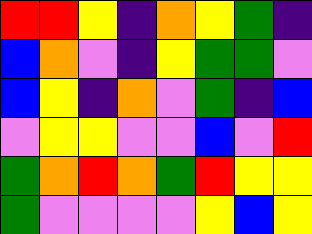[["red", "red", "yellow", "indigo", "orange", "yellow", "green", "indigo"], ["blue", "orange", "violet", "indigo", "yellow", "green", "green", "violet"], ["blue", "yellow", "indigo", "orange", "violet", "green", "indigo", "blue"], ["violet", "yellow", "yellow", "violet", "violet", "blue", "violet", "red"], ["green", "orange", "red", "orange", "green", "red", "yellow", "yellow"], ["green", "violet", "violet", "violet", "violet", "yellow", "blue", "yellow"]]